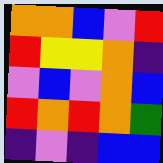[["orange", "orange", "blue", "violet", "red"], ["red", "yellow", "yellow", "orange", "indigo"], ["violet", "blue", "violet", "orange", "blue"], ["red", "orange", "red", "orange", "green"], ["indigo", "violet", "indigo", "blue", "blue"]]